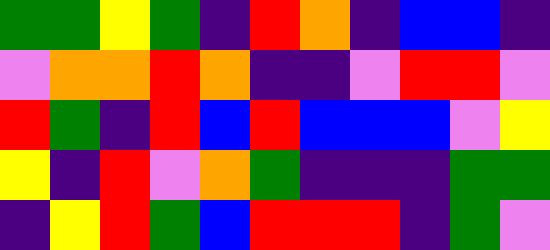[["green", "green", "yellow", "green", "indigo", "red", "orange", "indigo", "blue", "blue", "indigo"], ["violet", "orange", "orange", "red", "orange", "indigo", "indigo", "violet", "red", "red", "violet"], ["red", "green", "indigo", "red", "blue", "red", "blue", "blue", "blue", "violet", "yellow"], ["yellow", "indigo", "red", "violet", "orange", "green", "indigo", "indigo", "indigo", "green", "green"], ["indigo", "yellow", "red", "green", "blue", "red", "red", "red", "indigo", "green", "violet"]]